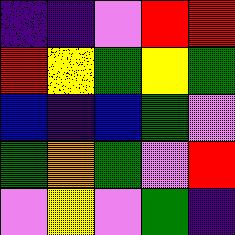[["indigo", "indigo", "violet", "red", "red"], ["red", "yellow", "green", "yellow", "green"], ["blue", "indigo", "blue", "green", "violet"], ["green", "orange", "green", "violet", "red"], ["violet", "yellow", "violet", "green", "indigo"]]